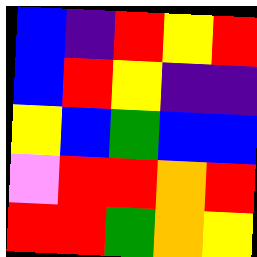[["blue", "indigo", "red", "yellow", "red"], ["blue", "red", "yellow", "indigo", "indigo"], ["yellow", "blue", "green", "blue", "blue"], ["violet", "red", "red", "orange", "red"], ["red", "red", "green", "orange", "yellow"]]